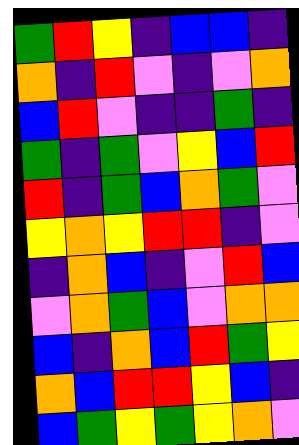[["green", "red", "yellow", "indigo", "blue", "blue", "indigo"], ["orange", "indigo", "red", "violet", "indigo", "violet", "orange"], ["blue", "red", "violet", "indigo", "indigo", "green", "indigo"], ["green", "indigo", "green", "violet", "yellow", "blue", "red"], ["red", "indigo", "green", "blue", "orange", "green", "violet"], ["yellow", "orange", "yellow", "red", "red", "indigo", "violet"], ["indigo", "orange", "blue", "indigo", "violet", "red", "blue"], ["violet", "orange", "green", "blue", "violet", "orange", "orange"], ["blue", "indigo", "orange", "blue", "red", "green", "yellow"], ["orange", "blue", "red", "red", "yellow", "blue", "indigo"], ["blue", "green", "yellow", "green", "yellow", "orange", "violet"]]